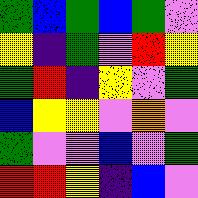[["green", "blue", "green", "blue", "green", "violet"], ["yellow", "indigo", "green", "violet", "red", "yellow"], ["green", "red", "indigo", "yellow", "violet", "green"], ["blue", "yellow", "yellow", "violet", "orange", "violet"], ["green", "violet", "violet", "blue", "violet", "green"], ["red", "red", "yellow", "indigo", "blue", "violet"]]